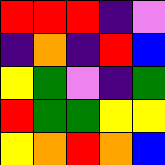[["red", "red", "red", "indigo", "violet"], ["indigo", "orange", "indigo", "red", "blue"], ["yellow", "green", "violet", "indigo", "green"], ["red", "green", "green", "yellow", "yellow"], ["yellow", "orange", "red", "orange", "blue"]]